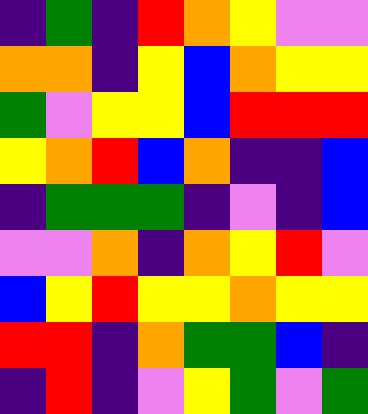[["indigo", "green", "indigo", "red", "orange", "yellow", "violet", "violet"], ["orange", "orange", "indigo", "yellow", "blue", "orange", "yellow", "yellow"], ["green", "violet", "yellow", "yellow", "blue", "red", "red", "red"], ["yellow", "orange", "red", "blue", "orange", "indigo", "indigo", "blue"], ["indigo", "green", "green", "green", "indigo", "violet", "indigo", "blue"], ["violet", "violet", "orange", "indigo", "orange", "yellow", "red", "violet"], ["blue", "yellow", "red", "yellow", "yellow", "orange", "yellow", "yellow"], ["red", "red", "indigo", "orange", "green", "green", "blue", "indigo"], ["indigo", "red", "indigo", "violet", "yellow", "green", "violet", "green"]]